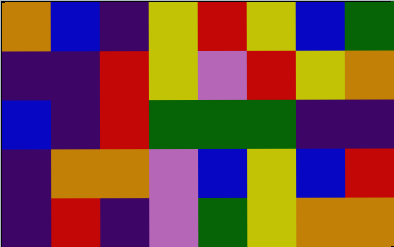[["orange", "blue", "indigo", "yellow", "red", "yellow", "blue", "green"], ["indigo", "indigo", "red", "yellow", "violet", "red", "yellow", "orange"], ["blue", "indigo", "red", "green", "green", "green", "indigo", "indigo"], ["indigo", "orange", "orange", "violet", "blue", "yellow", "blue", "red"], ["indigo", "red", "indigo", "violet", "green", "yellow", "orange", "orange"]]